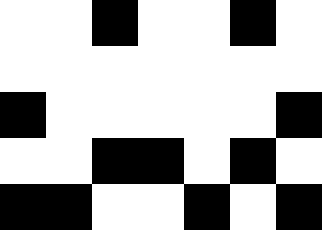[["white", "white", "black", "white", "white", "black", "white"], ["white", "white", "white", "white", "white", "white", "white"], ["black", "white", "white", "white", "white", "white", "black"], ["white", "white", "black", "black", "white", "black", "white"], ["black", "black", "white", "white", "black", "white", "black"]]